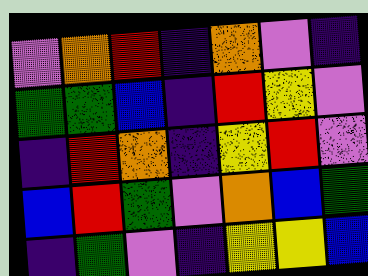[["violet", "orange", "red", "indigo", "orange", "violet", "indigo"], ["green", "green", "blue", "indigo", "red", "yellow", "violet"], ["indigo", "red", "orange", "indigo", "yellow", "red", "violet"], ["blue", "red", "green", "violet", "orange", "blue", "green"], ["indigo", "green", "violet", "indigo", "yellow", "yellow", "blue"]]